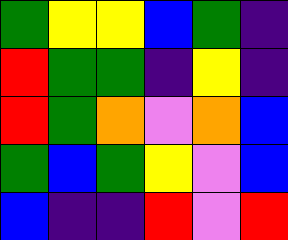[["green", "yellow", "yellow", "blue", "green", "indigo"], ["red", "green", "green", "indigo", "yellow", "indigo"], ["red", "green", "orange", "violet", "orange", "blue"], ["green", "blue", "green", "yellow", "violet", "blue"], ["blue", "indigo", "indigo", "red", "violet", "red"]]